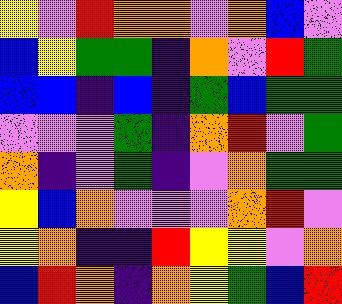[["yellow", "violet", "red", "orange", "orange", "violet", "orange", "blue", "violet"], ["blue", "yellow", "green", "green", "indigo", "orange", "violet", "red", "green"], ["blue", "blue", "indigo", "blue", "indigo", "green", "blue", "green", "green"], ["violet", "violet", "violet", "green", "indigo", "orange", "red", "violet", "green"], ["orange", "indigo", "violet", "green", "indigo", "violet", "orange", "green", "green"], ["yellow", "blue", "orange", "violet", "violet", "violet", "orange", "red", "violet"], ["yellow", "orange", "indigo", "indigo", "red", "yellow", "yellow", "violet", "orange"], ["blue", "red", "orange", "indigo", "orange", "yellow", "green", "blue", "red"]]